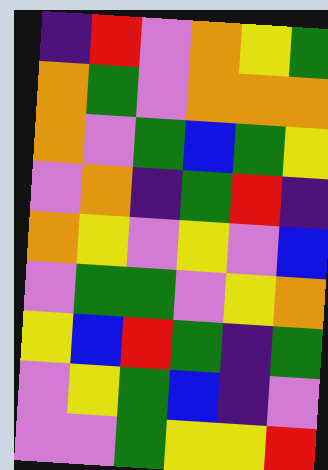[["indigo", "red", "violet", "orange", "yellow", "green"], ["orange", "green", "violet", "orange", "orange", "orange"], ["orange", "violet", "green", "blue", "green", "yellow"], ["violet", "orange", "indigo", "green", "red", "indigo"], ["orange", "yellow", "violet", "yellow", "violet", "blue"], ["violet", "green", "green", "violet", "yellow", "orange"], ["yellow", "blue", "red", "green", "indigo", "green"], ["violet", "yellow", "green", "blue", "indigo", "violet"], ["violet", "violet", "green", "yellow", "yellow", "red"]]